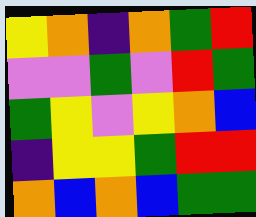[["yellow", "orange", "indigo", "orange", "green", "red"], ["violet", "violet", "green", "violet", "red", "green"], ["green", "yellow", "violet", "yellow", "orange", "blue"], ["indigo", "yellow", "yellow", "green", "red", "red"], ["orange", "blue", "orange", "blue", "green", "green"]]